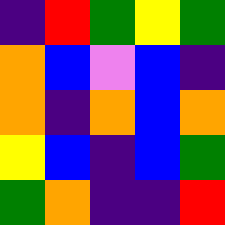[["indigo", "red", "green", "yellow", "green"], ["orange", "blue", "violet", "blue", "indigo"], ["orange", "indigo", "orange", "blue", "orange"], ["yellow", "blue", "indigo", "blue", "green"], ["green", "orange", "indigo", "indigo", "red"]]